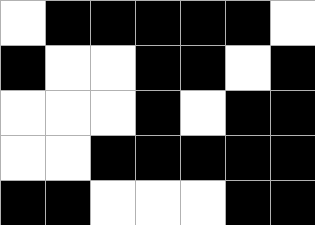[["white", "black", "black", "black", "black", "black", "white"], ["black", "white", "white", "black", "black", "white", "black"], ["white", "white", "white", "black", "white", "black", "black"], ["white", "white", "black", "black", "black", "black", "black"], ["black", "black", "white", "white", "white", "black", "black"]]